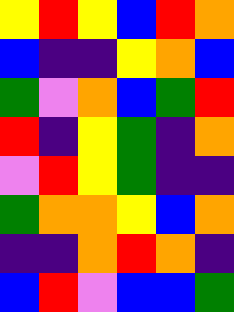[["yellow", "red", "yellow", "blue", "red", "orange"], ["blue", "indigo", "indigo", "yellow", "orange", "blue"], ["green", "violet", "orange", "blue", "green", "red"], ["red", "indigo", "yellow", "green", "indigo", "orange"], ["violet", "red", "yellow", "green", "indigo", "indigo"], ["green", "orange", "orange", "yellow", "blue", "orange"], ["indigo", "indigo", "orange", "red", "orange", "indigo"], ["blue", "red", "violet", "blue", "blue", "green"]]